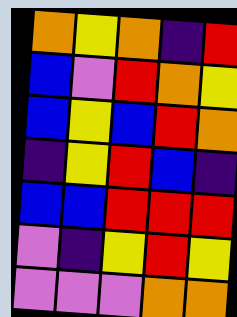[["orange", "yellow", "orange", "indigo", "red"], ["blue", "violet", "red", "orange", "yellow"], ["blue", "yellow", "blue", "red", "orange"], ["indigo", "yellow", "red", "blue", "indigo"], ["blue", "blue", "red", "red", "red"], ["violet", "indigo", "yellow", "red", "yellow"], ["violet", "violet", "violet", "orange", "orange"]]